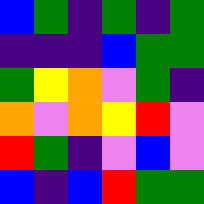[["blue", "green", "indigo", "green", "indigo", "green"], ["indigo", "indigo", "indigo", "blue", "green", "green"], ["green", "yellow", "orange", "violet", "green", "indigo"], ["orange", "violet", "orange", "yellow", "red", "violet"], ["red", "green", "indigo", "violet", "blue", "violet"], ["blue", "indigo", "blue", "red", "green", "green"]]